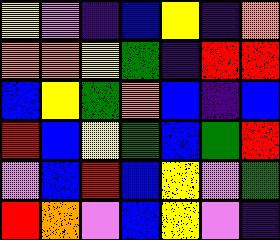[["yellow", "violet", "indigo", "blue", "yellow", "indigo", "orange"], ["orange", "orange", "yellow", "green", "indigo", "red", "red"], ["blue", "yellow", "green", "orange", "blue", "indigo", "blue"], ["red", "blue", "yellow", "green", "blue", "green", "red"], ["violet", "blue", "red", "blue", "yellow", "violet", "green"], ["red", "orange", "violet", "blue", "yellow", "violet", "indigo"]]